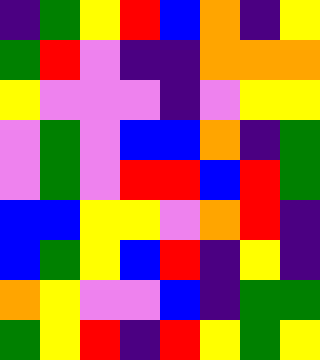[["indigo", "green", "yellow", "red", "blue", "orange", "indigo", "yellow"], ["green", "red", "violet", "indigo", "indigo", "orange", "orange", "orange"], ["yellow", "violet", "violet", "violet", "indigo", "violet", "yellow", "yellow"], ["violet", "green", "violet", "blue", "blue", "orange", "indigo", "green"], ["violet", "green", "violet", "red", "red", "blue", "red", "green"], ["blue", "blue", "yellow", "yellow", "violet", "orange", "red", "indigo"], ["blue", "green", "yellow", "blue", "red", "indigo", "yellow", "indigo"], ["orange", "yellow", "violet", "violet", "blue", "indigo", "green", "green"], ["green", "yellow", "red", "indigo", "red", "yellow", "green", "yellow"]]